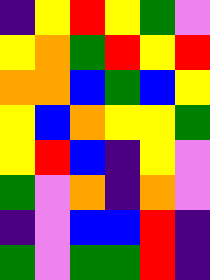[["indigo", "yellow", "red", "yellow", "green", "violet"], ["yellow", "orange", "green", "red", "yellow", "red"], ["orange", "orange", "blue", "green", "blue", "yellow"], ["yellow", "blue", "orange", "yellow", "yellow", "green"], ["yellow", "red", "blue", "indigo", "yellow", "violet"], ["green", "violet", "orange", "indigo", "orange", "violet"], ["indigo", "violet", "blue", "blue", "red", "indigo"], ["green", "violet", "green", "green", "red", "indigo"]]